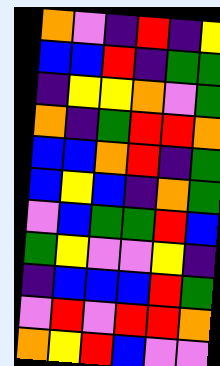[["orange", "violet", "indigo", "red", "indigo", "yellow"], ["blue", "blue", "red", "indigo", "green", "green"], ["indigo", "yellow", "yellow", "orange", "violet", "green"], ["orange", "indigo", "green", "red", "red", "orange"], ["blue", "blue", "orange", "red", "indigo", "green"], ["blue", "yellow", "blue", "indigo", "orange", "green"], ["violet", "blue", "green", "green", "red", "blue"], ["green", "yellow", "violet", "violet", "yellow", "indigo"], ["indigo", "blue", "blue", "blue", "red", "green"], ["violet", "red", "violet", "red", "red", "orange"], ["orange", "yellow", "red", "blue", "violet", "violet"]]